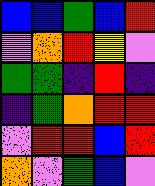[["blue", "blue", "green", "blue", "red"], ["violet", "orange", "red", "yellow", "violet"], ["green", "green", "indigo", "red", "indigo"], ["indigo", "green", "orange", "red", "red"], ["violet", "red", "red", "blue", "red"], ["orange", "violet", "green", "blue", "violet"]]